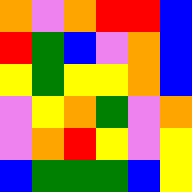[["orange", "violet", "orange", "red", "red", "blue"], ["red", "green", "blue", "violet", "orange", "blue"], ["yellow", "green", "yellow", "yellow", "orange", "blue"], ["violet", "yellow", "orange", "green", "violet", "orange"], ["violet", "orange", "red", "yellow", "violet", "yellow"], ["blue", "green", "green", "green", "blue", "yellow"]]